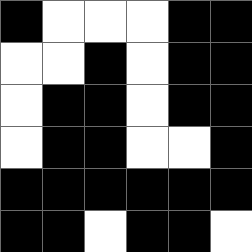[["black", "white", "white", "white", "black", "black"], ["white", "white", "black", "white", "black", "black"], ["white", "black", "black", "white", "black", "black"], ["white", "black", "black", "white", "white", "black"], ["black", "black", "black", "black", "black", "black"], ["black", "black", "white", "black", "black", "white"]]